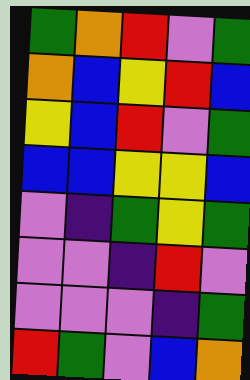[["green", "orange", "red", "violet", "green"], ["orange", "blue", "yellow", "red", "blue"], ["yellow", "blue", "red", "violet", "green"], ["blue", "blue", "yellow", "yellow", "blue"], ["violet", "indigo", "green", "yellow", "green"], ["violet", "violet", "indigo", "red", "violet"], ["violet", "violet", "violet", "indigo", "green"], ["red", "green", "violet", "blue", "orange"]]